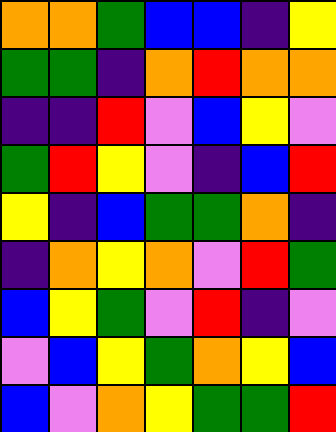[["orange", "orange", "green", "blue", "blue", "indigo", "yellow"], ["green", "green", "indigo", "orange", "red", "orange", "orange"], ["indigo", "indigo", "red", "violet", "blue", "yellow", "violet"], ["green", "red", "yellow", "violet", "indigo", "blue", "red"], ["yellow", "indigo", "blue", "green", "green", "orange", "indigo"], ["indigo", "orange", "yellow", "orange", "violet", "red", "green"], ["blue", "yellow", "green", "violet", "red", "indigo", "violet"], ["violet", "blue", "yellow", "green", "orange", "yellow", "blue"], ["blue", "violet", "orange", "yellow", "green", "green", "red"]]